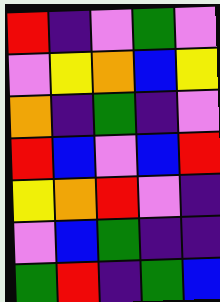[["red", "indigo", "violet", "green", "violet"], ["violet", "yellow", "orange", "blue", "yellow"], ["orange", "indigo", "green", "indigo", "violet"], ["red", "blue", "violet", "blue", "red"], ["yellow", "orange", "red", "violet", "indigo"], ["violet", "blue", "green", "indigo", "indigo"], ["green", "red", "indigo", "green", "blue"]]